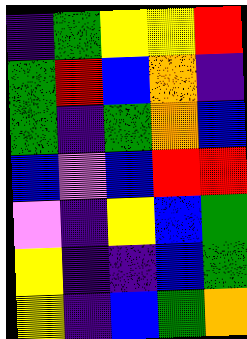[["indigo", "green", "yellow", "yellow", "red"], ["green", "red", "blue", "orange", "indigo"], ["green", "indigo", "green", "orange", "blue"], ["blue", "violet", "blue", "red", "red"], ["violet", "indigo", "yellow", "blue", "green"], ["yellow", "indigo", "indigo", "blue", "green"], ["yellow", "indigo", "blue", "green", "orange"]]